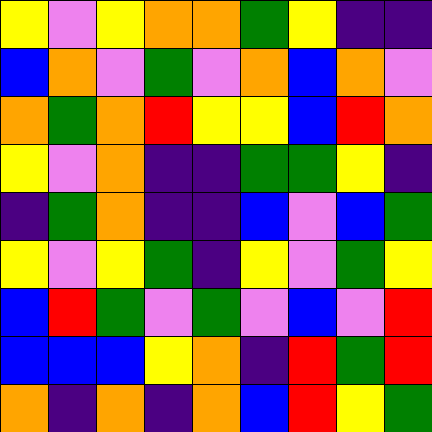[["yellow", "violet", "yellow", "orange", "orange", "green", "yellow", "indigo", "indigo"], ["blue", "orange", "violet", "green", "violet", "orange", "blue", "orange", "violet"], ["orange", "green", "orange", "red", "yellow", "yellow", "blue", "red", "orange"], ["yellow", "violet", "orange", "indigo", "indigo", "green", "green", "yellow", "indigo"], ["indigo", "green", "orange", "indigo", "indigo", "blue", "violet", "blue", "green"], ["yellow", "violet", "yellow", "green", "indigo", "yellow", "violet", "green", "yellow"], ["blue", "red", "green", "violet", "green", "violet", "blue", "violet", "red"], ["blue", "blue", "blue", "yellow", "orange", "indigo", "red", "green", "red"], ["orange", "indigo", "orange", "indigo", "orange", "blue", "red", "yellow", "green"]]